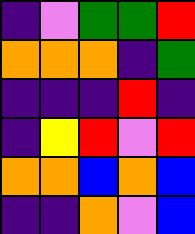[["indigo", "violet", "green", "green", "red"], ["orange", "orange", "orange", "indigo", "green"], ["indigo", "indigo", "indigo", "red", "indigo"], ["indigo", "yellow", "red", "violet", "red"], ["orange", "orange", "blue", "orange", "blue"], ["indigo", "indigo", "orange", "violet", "blue"]]